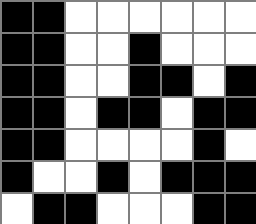[["black", "black", "white", "white", "white", "white", "white", "white"], ["black", "black", "white", "white", "black", "white", "white", "white"], ["black", "black", "white", "white", "black", "black", "white", "black"], ["black", "black", "white", "black", "black", "white", "black", "black"], ["black", "black", "white", "white", "white", "white", "black", "white"], ["black", "white", "white", "black", "white", "black", "black", "black"], ["white", "black", "black", "white", "white", "white", "black", "black"]]